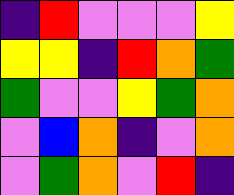[["indigo", "red", "violet", "violet", "violet", "yellow"], ["yellow", "yellow", "indigo", "red", "orange", "green"], ["green", "violet", "violet", "yellow", "green", "orange"], ["violet", "blue", "orange", "indigo", "violet", "orange"], ["violet", "green", "orange", "violet", "red", "indigo"]]